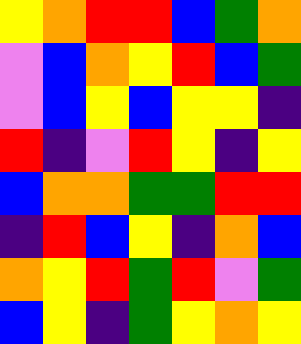[["yellow", "orange", "red", "red", "blue", "green", "orange"], ["violet", "blue", "orange", "yellow", "red", "blue", "green"], ["violet", "blue", "yellow", "blue", "yellow", "yellow", "indigo"], ["red", "indigo", "violet", "red", "yellow", "indigo", "yellow"], ["blue", "orange", "orange", "green", "green", "red", "red"], ["indigo", "red", "blue", "yellow", "indigo", "orange", "blue"], ["orange", "yellow", "red", "green", "red", "violet", "green"], ["blue", "yellow", "indigo", "green", "yellow", "orange", "yellow"]]